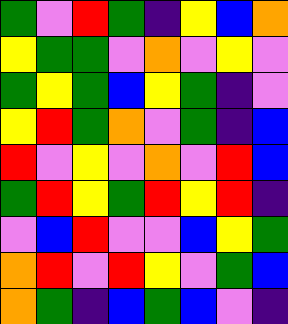[["green", "violet", "red", "green", "indigo", "yellow", "blue", "orange"], ["yellow", "green", "green", "violet", "orange", "violet", "yellow", "violet"], ["green", "yellow", "green", "blue", "yellow", "green", "indigo", "violet"], ["yellow", "red", "green", "orange", "violet", "green", "indigo", "blue"], ["red", "violet", "yellow", "violet", "orange", "violet", "red", "blue"], ["green", "red", "yellow", "green", "red", "yellow", "red", "indigo"], ["violet", "blue", "red", "violet", "violet", "blue", "yellow", "green"], ["orange", "red", "violet", "red", "yellow", "violet", "green", "blue"], ["orange", "green", "indigo", "blue", "green", "blue", "violet", "indigo"]]